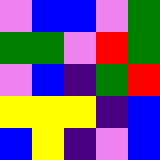[["violet", "blue", "blue", "violet", "green"], ["green", "green", "violet", "red", "green"], ["violet", "blue", "indigo", "green", "red"], ["yellow", "yellow", "yellow", "indigo", "blue"], ["blue", "yellow", "indigo", "violet", "blue"]]